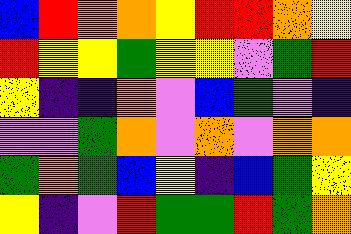[["blue", "red", "orange", "orange", "yellow", "red", "red", "orange", "yellow"], ["red", "yellow", "yellow", "green", "yellow", "yellow", "violet", "green", "red"], ["yellow", "indigo", "indigo", "orange", "violet", "blue", "green", "violet", "indigo"], ["violet", "violet", "green", "orange", "violet", "orange", "violet", "orange", "orange"], ["green", "orange", "green", "blue", "yellow", "indigo", "blue", "green", "yellow"], ["yellow", "indigo", "violet", "red", "green", "green", "red", "green", "orange"]]